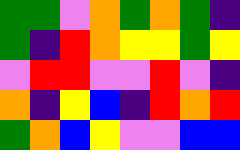[["green", "green", "violet", "orange", "green", "orange", "green", "indigo"], ["green", "indigo", "red", "orange", "yellow", "yellow", "green", "yellow"], ["violet", "red", "red", "violet", "violet", "red", "violet", "indigo"], ["orange", "indigo", "yellow", "blue", "indigo", "red", "orange", "red"], ["green", "orange", "blue", "yellow", "violet", "violet", "blue", "blue"]]